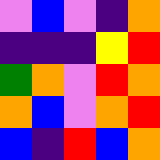[["violet", "blue", "violet", "indigo", "orange"], ["indigo", "indigo", "indigo", "yellow", "red"], ["green", "orange", "violet", "red", "orange"], ["orange", "blue", "violet", "orange", "red"], ["blue", "indigo", "red", "blue", "orange"]]